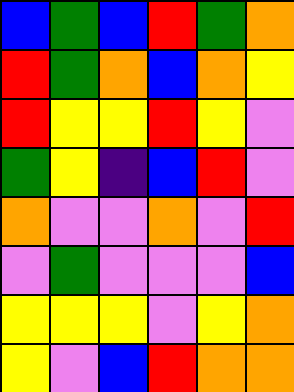[["blue", "green", "blue", "red", "green", "orange"], ["red", "green", "orange", "blue", "orange", "yellow"], ["red", "yellow", "yellow", "red", "yellow", "violet"], ["green", "yellow", "indigo", "blue", "red", "violet"], ["orange", "violet", "violet", "orange", "violet", "red"], ["violet", "green", "violet", "violet", "violet", "blue"], ["yellow", "yellow", "yellow", "violet", "yellow", "orange"], ["yellow", "violet", "blue", "red", "orange", "orange"]]